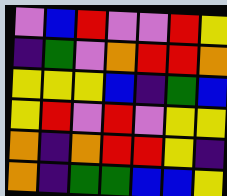[["violet", "blue", "red", "violet", "violet", "red", "yellow"], ["indigo", "green", "violet", "orange", "red", "red", "orange"], ["yellow", "yellow", "yellow", "blue", "indigo", "green", "blue"], ["yellow", "red", "violet", "red", "violet", "yellow", "yellow"], ["orange", "indigo", "orange", "red", "red", "yellow", "indigo"], ["orange", "indigo", "green", "green", "blue", "blue", "yellow"]]